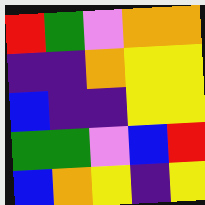[["red", "green", "violet", "orange", "orange"], ["indigo", "indigo", "orange", "yellow", "yellow"], ["blue", "indigo", "indigo", "yellow", "yellow"], ["green", "green", "violet", "blue", "red"], ["blue", "orange", "yellow", "indigo", "yellow"]]